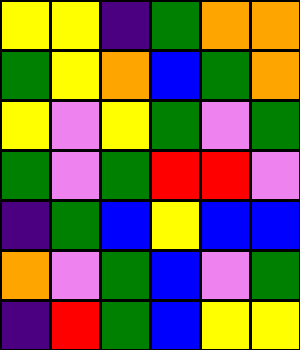[["yellow", "yellow", "indigo", "green", "orange", "orange"], ["green", "yellow", "orange", "blue", "green", "orange"], ["yellow", "violet", "yellow", "green", "violet", "green"], ["green", "violet", "green", "red", "red", "violet"], ["indigo", "green", "blue", "yellow", "blue", "blue"], ["orange", "violet", "green", "blue", "violet", "green"], ["indigo", "red", "green", "blue", "yellow", "yellow"]]